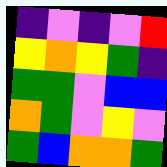[["indigo", "violet", "indigo", "violet", "red"], ["yellow", "orange", "yellow", "green", "indigo"], ["green", "green", "violet", "blue", "blue"], ["orange", "green", "violet", "yellow", "violet"], ["green", "blue", "orange", "orange", "green"]]